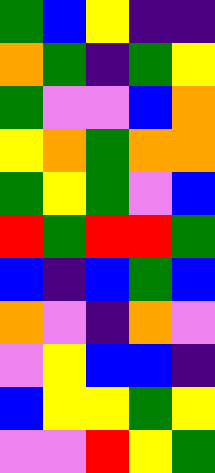[["green", "blue", "yellow", "indigo", "indigo"], ["orange", "green", "indigo", "green", "yellow"], ["green", "violet", "violet", "blue", "orange"], ["yellow", "orange", "green", "orange", "orange"], ["green", "yellow", "green", "violet", "blue"], ["red", "green", "red", "red", "green"], ["blue", "indigo", "blue", "green", "blue"], ["orange", "violet", "indigo", "orange", "violet"], ["violet", "yellow", "blue", "blue", "indigo"], ["blue", "yellow", "yellow", "green", "yellow"], ["violet", "violet", "red", "yellow", "green"]]